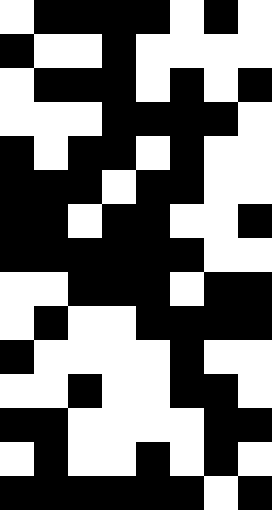[["white", "black", "black", "black", "black", "white", "black", "white"], ["black", "white", "white", "black", "white", "white", "white", "white"], ["white", "black", "black", "black", "white", "black", "white", "black"], ["white", "white", "white", "black", "black", "black", "black", "white"], ["black", "white", "black", "black", "white", "black", "white", "white"], ["black", "black", "black", "white", "black", "black", "white", "white"], ["black", "black", "white", "black", "black", "white", "white", "black"], ["black", "black", "black", "black", "black", "black", "white", "white"], ["white", "white", "black", "black", "black", "white", "black", "black"], ["white", "black", "white", "white", "black", "black", "black", "black"], ["black", "white", "white", "white", "white", "black", "white", "white"], ["white", "white", "black", "white", "white", "black", "black", "white"], ["black", "black", "white", "white", "white", "white", "black", "black"], ["white", "black", "white", "white", "black", "white", "black", "white"], ["black", "black", "black", "black", "black", "black", "white", "black"]]